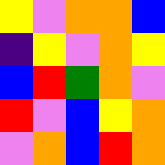[["yellow", "violet", "orange", "orange", "blue"], ["indigo", "yellow", "violet", "orange", "yellow"], ["blue", "red", "green", "orange", "violet"], ["red", "violet", "blue", "yellow", "orange"], ["violet", "orange", "blue", "red", "orange"]]